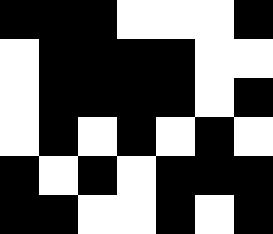[["black", "black", "black", "white", "white", "white", "black"], ["white", "black", "black", "black", "black", "white", "white"], ["white", "black", "black", "black", "black", "white", "black"], ["white", "black", "white", "black", "white", "black", "white"], ["black", "white", "black", "white", "black", "black", "black"], ["black", "black", "white", "white", "black", "white", "black"]]